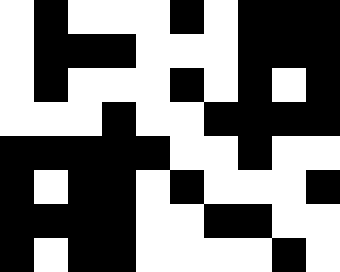[["white", "black", "white", "white", "white", "black", "white", "black", "black", "black"], ["white", "black", "black", "black", "white", "white", "white", "black", "black", "black"], ["white", "black", "white", "white", "white", "black", "white", "black", "white", "black"], ["white", "white", "white", "black", "white", "white", "black", "black", "black", "black"], ["black", "black", "black", "black", "black", "white", "white", "black", "white", "white"], ["black", "white", "black", "black", "white", "black", "white", "white", "white", "black"], ["black", "black", "black", "black", "white", "white", "black", "black", "white", "white"], ["black", "white", "black", "black", "white", "white", "white", "white", "black", "white"]]